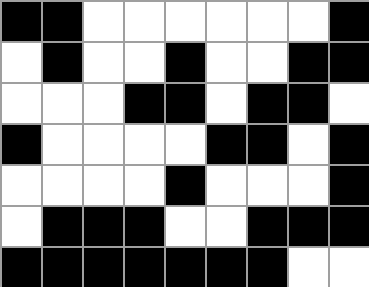[["black", "black", "white", "white", "white", "white", "white", "white", "black"], ["white", "black", "white", "white", "black", "white", "white", "black", "black"], ["white", "white", "white", "black", "black", "white", "black", "black", "white"], ["black", "white", "white", "white", "white", "black", "black", "white", "black"], ["white", "white", "white", "white", "black", "white", "white", "white", "black"], ["white", "black", "black", "black", "white", "white", "black", "black", "black"], ["black", "black", "black", "black", "black", "black", "black", "white", "white"]]